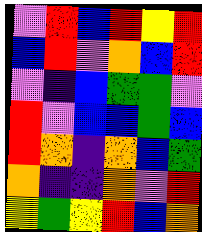[["violet", "red", "blue", "red", "yellow", "red"], ["blue", "red", "violet", "orange", "blue", "red"], ["violet", "indigo", "blue", "green", "green", "violet"], ["red", "violet", "blue", "blue", "green", "blue"], ["red", "orange", "indigo", "orange", "blue", "green"], ["orange", "indigo", "indigo", "orange", "violet", "red"], ["yellow", "green", "yellow", "red", "blue", "orange"]]